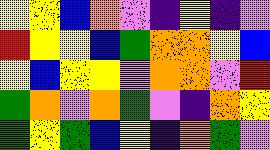[["yellow", "yellow", "blue", "orange", "violet", "indigo", "yellow", "indigo", "violet"], ["red", "yellow", "yellow", "blue", "green", "orange", "orange", "yellow", "blue"], ["yellow", "blue", "yellow", "yellow", "violet", "orange", "orange", "violet", "red"], ["green", "orange", "violet", "orange", "green", "violet", "indigo", "orange", "yellow"], ["green", "yellow", "green", "blue", "yellow", "indigo", "orange", "green", "violet"]]